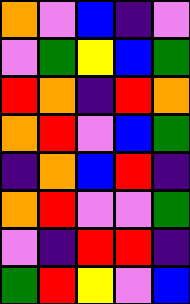[["orange", "violet", "blue", "indigo", "violet"], ["violet", "green", "yellow", "blue", "green"], ["red", "orange", "indigo", "red", "orange"], ["orange", "red", "violet", "blue", "green"], ["indigo", "orange", "blue", "red", "indigo"], ["orange", "red", "violet", "violet", "green"], ["violet", "indigo", "red", "red", "indigo"], ["green", "red", "yellow", "violet", "blue"]]